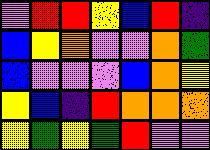[["violet", "red", "red", "yellow", "blue", "red", "indigo"], ["blue", "yellow", "orange", "violet", "violet", "orange", "green"], ["blue", "violet", "violet", "violet", "blue", "orange", "yellow"], ["yellow", "blue", "indigo", "red", "orange", "orange", "orange"], ["yellow", "green", "yellow", "green", "red", "violet", "violet"]]